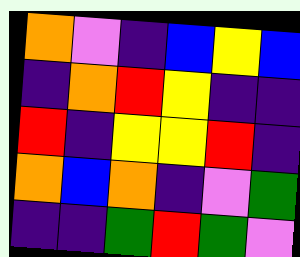[["orange", "violet", "indigo", "blue", "yellow", "blue"], ["indigo", "orange", "red", "yellow", "indigo", "indigo"], ["red", "indigo", "yellow", "yellow", "red", "indigo"], ["orange", "blue", "orange", "indigo", "violet", "green"], ["indigo", "indigo", "green", "red", "green", "violet"]]